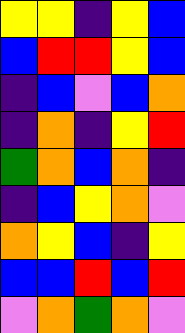[["yellow", "yellow", "indigo", "yellow", "blue"], ["blue", "red", "red", "yellow", "blue"], ["indigo", "blue", "violet", "blue", "orange"], ["indigo", "orange", "indigo", "yellow", "red"], ["green", "orange", "blue", "orange", "indigo"], ["indigo", "blue", "yellow", "orange", "violet"], ["orange", "yellow", "blue", "indigo", "yellow"], ["blue", "blue", "red", "blue", "red"], ["violet", "orange", "green", "orange", "violet"]]